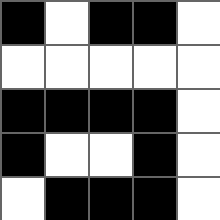[["black", "white", "black", "black", "white"], ["white", "white", "white", "white", "white"], ["black", "black", "black", "black", "white"], ["black", "white", "white", "black", "white"], ["white", "black", "black", "black", "white"]]